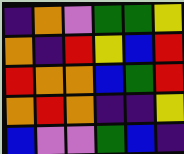[["indigo", "orange", "violet", "green", "green", "yellow"], ["orange", "indigo", "red", "yellow", "blue", "red"], ["red", "orange", "orange", "blue", "green", "red"], ["orange", "red", "orange", "indigo", "indigo", "yellow"], ["blue", "violet", "violet", "green", "blue", "indigo"]]